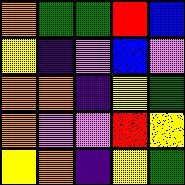[["orange", "green", "green", "red", "blue"], ["yellow", "indigo", "violet", "blue", "violet"], ["orange", "orange", "indigo", "yellow", "green"], ["orange", "violet", "violet", "red", "yellow"], ["yellow", "orange", "indigo", "yellow", "green"]]